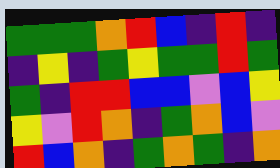[["green", "green", "green", "orange", "red", "blue", "indigo", "red", "indigo"], ["indigo", "yellow", "indigo", "green", "yellow", "green", "green", "red", "green"], ["green", "indigo", "red", "red", "blue", "blue", "violet", "blue", "yellow"], ["yellow", "violet", "red", "orange", "indigo", "green", "orange", "blue", "violet"], ["red", "blue", "orange", "indigo", "green", "orange", "green", "indigo", "orange"]]